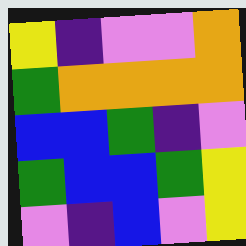[["yellow", "indigo", "violet", "violet", "orange"], ["green", "orange", "orange", "orange", "orange"], ["blue", "blue", "green", "indigo", "violet"], ["green", "blue", "blue", "green", "yellow"], ["violet", "indigo", "blue", "violet", "yellow"]]